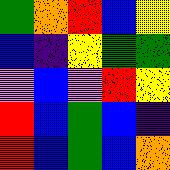[["green", "orange", "red", "blue", "yellow"], ["blue", "indigo", "yellow", "green", "green"], ["violet", "blue", "violet", "red", "yellow"], ["red", "blue", "green", "blue", "indigo"], ["red", "blue", "green", "blue", "orange"]]